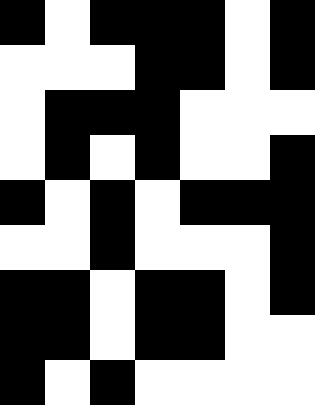[["black", "white", "black", "black", "black", "white", "black"], ["white", "white", "white", "black", "black", "white", "black"], ["white", "black", "black", "black", "white", "white", "white"], ["white", "black", "white", "black", "white", "white", "black"], ["black", "white", "black", "white", "black", "black", "black"], ["white", "white", "black", "white", "white", "white", "black"], ["black", "black", "white", "black", "black", "white", "black"], ["black", "black", "white", "black", "black", "white", "white"], ["black", "white", "black", "white", "white", "white", "white"]]